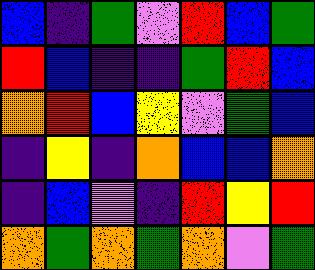[["blue", "indigo", "green", "violet", "red", "blue", "green"], ["red", "blue", "indigo", "indigo", "green", "red", "blue"], ["orange", "red", "blue", "yellow", "violet", "green", "blue"], ["indigo", "yellow", "indigo", "orange", "blue", "blue", "orange"], ["indigo", "blue", "violet", "indigo", "red", "yellow", "red"], ["orange", "green", "orange", "green", "orange", "violet", "green"]]